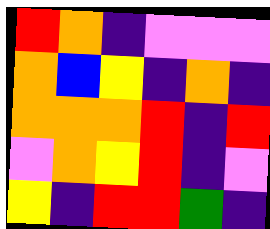[["red", "orange", "indigo", "violet", "violet", "violet"], ["orange", "blue", "yellow", "indigo", "orange", "indigo"], ["orange", "orange", "orange", "red", "indigo", "red"], ["violet", "orange", "yellow", "red", "indigo", "violet"], ["yellow", "indigo", "red", "red", "green", "indigo"]]